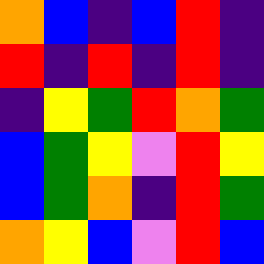[["orange", "blue", "indigo", "blue", "red", "indigo"], ["red", "indigo", "red", "indigo", "red", "indigo"], ["indigo", "yellow", "green", "red", "orange", "green"], ["blue", "green", "yellow", "violet", "red", "yellow"], ["blue", "green", "orange", "indigo", "red", "green"], ["orange", "yellow", "blue", "violet", "red", "blue"]]